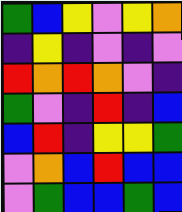[["green", "blue", "yellow", "violet", "yellow", "orange"], ["indigo", "yellow", "indigo", "violet", "indigo", "violet"], ["red", "orange", "red", "orange", "violet", "indigo"], ["green", "violet", "indigo", "red", "indigo", "blue"], ["blue", "red", "indigo", "yellow", "yellow", "green"], ["violet", "orange", "blue", "red", "blue", "blue"], ["violet", "green", "blue", "blue", "green", "blue"]]